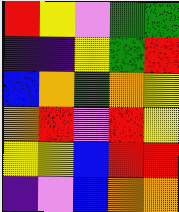[["red", "yellow", "violet", "green", "green"], ["indigo", "indigo", "yellow", "green", "red"], ["blue", "orange", "green", "orange", "yellow"], ["orange", "red", "violet", "red", "yellow"], ["yellow", "yellow", "blue", "red", "red"], ["indigo", "violet", "blue", "orange", "orange"]]